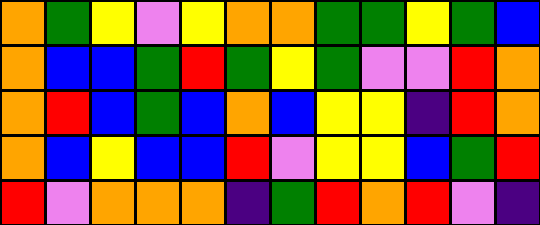[["orange", "green", "yellow", "violet", "yellow", "orange", "orange", "green", "green", "yellow", "green", "blue"], ["orange", "blue", "blue", "green", "red", "green", "yellow", "green", "violet", "violet", "red", "orange"], ["orange", "red", "blue", "green", "blue", "orange", "blue", "yellow", "yellow", "indigo", "red", "orange"], ["orange", "blue", "yellow", "blue", "blue", "red", "violet", "yellow", "yellow", "blue", "green", "red"], ["red", "violet", "orange", "orange", "orange", "indigo", "green", "red", "orange", "red", "violet", "indigo"]]